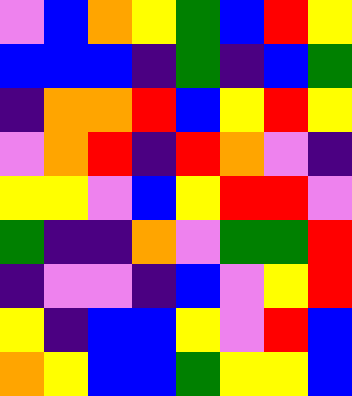[["violet", "blue", "orange", "yellow", "green", "blue", "red", "yellow"], ["blue", "blue", "blue", "indigo", "green", "indigo", "blue", "green"], ["indigo", "orange", "orange", "red", "blue", "yellow", "red", "yellow"], ["violet", "orange", "red", "indigo", "red", "orange", "violet", "indigo"], ["yellow", "yellow", "violet", "blue", "yellow", "red", "red", "violet"], ["green", "indigo", "indigo", "orange", "violet", "green", "green", "red"], ["indigo", "violet", "violet", "indigo", "blue", "violet", "yellow", "red"], ["yellow", "indigo", "blue", "blue", "yellow", "violet", "red", "blue"], ["orange", "yellow", "blue", "blue", "green", "yellow", "yellow", "blue"]]